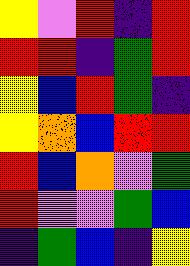[["yellow", "violet", "red", "indigo", "red"], ["red", "red", "indigo", "green", "red"], ["yellow", "blue", "red", "green", "indigo"], ["yellow", "orange", "blue", "red", "red"], ["red", "blue", "orange", "violet", "green"], ["red", "violet", "violet", "green", "blue"], ["indigo", "green", "blue", "indigo", "yellow"]]